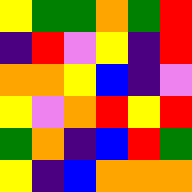[["yellow", "green", "green", "orange", "green", "red"], ["indigo", "red", "violet", "yellow", "indigo", "red"], ["orange", "orange", "yellow", "blue", "indigo", "violet"], ["yellow", "violet", "orange", "red", "yellow", "red"], ["green", "orange", "indigo", "blue", "red", "green"], ["yellow", "indigo", "blue", "orange", "orange", "orange"]]